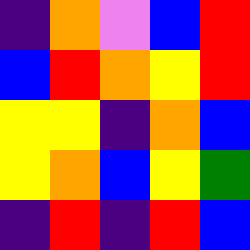[["indigo", "orange", "violet", "blue", "red"], ["blue", "red", "orange", "yellow", "red"], ["yellow", "yellow", "indigo", "orange", "blue"], ["yellow", "orange", "blue", "yellow", "green"], ["indigo", "red", "indigo", "red", "blue"]]